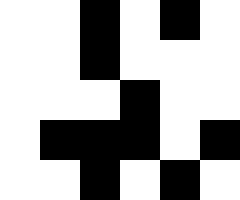[["white", "white", "black", "white", "black", "white"], ["white", "white", "black", "white", "white", "white"], ["white", "white", "white", "black", "white", "white"], ["white", "black", "black", "black", "white", "black"], ["white", "white", "black", "white", "black", "white"]]